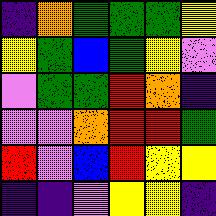[["indigo", "orange", "green", "green", "green", "yellow"], ["yellow", "green", "blue", "green", "yellow", "violet"], ["violet", "green", "green", "red", "orange", "indigo"], ["violet", "violet", "orange", "red", "red", "green"], ["red", "violet", "blue", "red", "yellow", "yellow"], ["indigo", "indigo", "violet", "yellow", "yellow", "indigo"]]